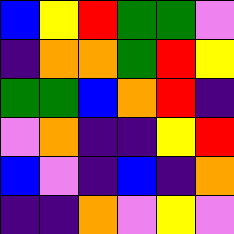[["blue", "yellow", "red", "green", "green", "violet"], ["indigo", "orange", "orange", "green", "red", "yellow"], ["green", "green", "blue", "orange", "red", "indigo"], ["violet", "orange", "indigo", "indigo", "yellow", "red"], ["blue", "violet", "indigo", "blue", "indigo", "orange"], ["indigo", "indigo", "orange", "violet", "yellow", "violet"]]